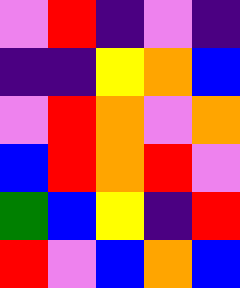[["violet", "red", "indigo", "violet", "indigo"], ["indigo", "indigo", "yellow", "orange", "blue"], ["violet", "red", "orange", "violet", "orange"], ["blue", "red", "orange", "red", "violet"], ["green", "blue", "yellow", "indigo", "red"], ["red", "violet", "blue", "orange", "blue"]]